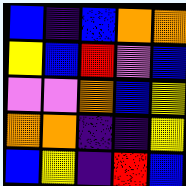[["blue", "indigo", "blue", "orange", "orange"], ["yellow", "blue", "red", "violet", "blue"], ["violet", "violet", "orange", "blue", "yellow"], ["orange", "orange", "indigo", "indigo", "yellow"], ["blue", "yellow", "indigo", "red", "blue"]]